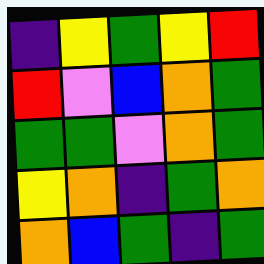[["indigo", "yellow", "green", "yellow", "red"], ["red", "violet", "blue", "orange", "green"], ["green", "green", "violet", "orange", "green"], ["yellow", "orange", "indigo", "green", "orange"], ["orange", "blue", "green", "indigo", "green"]]